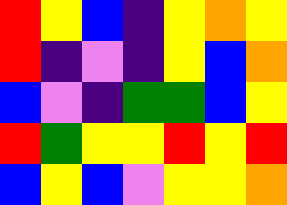[["red", "yellow", "blue", "indigo", "yellow", "orange", "yellow"], ["red", "indigo", "violet", "indigo", "yellow", "blue", "orange"], ["blue", "violet", "indigo", "green", "green", "blue", "yellow"], ["red", "green", "yellow", "yellow", "red", "yellow", "red"], ["blue", "yellow", "blue", "violet", "yellow", "yellow", "orange"]]